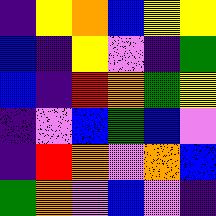[["indigo", "yellow", "orange", "blue", "yellow", "yellow"], ["blue", "indigo", "yellow", "violet", "indigo", "green"], ["blue", "indigo", "red", "orange", "green", "yellow"], ["indigo", "violet", "blue", "green", "blue", "violet"], ["indigo", "red", "orange", "violet", "orange", "blue"], ["green", "orange", "violet", "blue", "violet", "indigo"]]